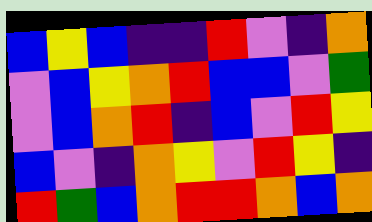[["blue", "yellow", "blue", "indigo", "indigo", "red", "violet", "indigo", "orange"], ["violet", "blue", "yellow", "orange", "red", "blue", "blue", "violet", "green"], ["violet", "blue", "orange", "red", "indigo", "blue", "violet", "red", "yellow"], ["blue", "violet", "indigo", "orange", "yellow", "violet", "red", "yellow", "indigo"], ["red", "green", "blue", "orange", "red", "red", "orange", "blue", "orange"]]